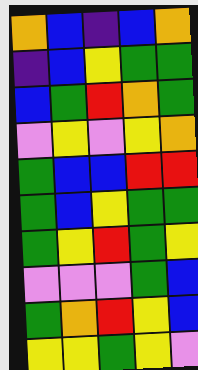[["orange", "blue", "indigo", "blue", "orange"], ["indigo", "blue", "yellow", "green", "green"], ["blue", "green", "red", "orange", "green"], ["violet", "yellow", "violet", "yellow", "orange"], ["green", "blue", "blue", "red", "red"], ["green", "blue", "yellow", "green", "green"], ["green", "yellow", "red", "green", "yellow"], ["violet", "violet", "violet", "green", "blue"], ["green", "orange", "red", "yellow", "blue"], ["yellow", "yellow", "green", "yellow", "violet"]]